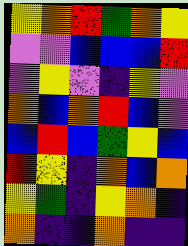[["yellow", "orange", "red", "green", "orange", "yellow"], ["violet", "violet", "blue", "blue", "blue", "red"], ["violet", "yellow", "violet", "indigo", "yellow", "violet"], ["orange", "blue", "orange", "red", "blue", "violet"], ["blue", "red", "blue", "green", "yellow", "blue"], ["red", "yellow", "indigo", "orange", "blue", "orange"], ["yellow", "green", "indigo", "yellow", "orange", "indigo"], ["orange", "indigo", "indigo", "orange", "indigo", "indigo"]]